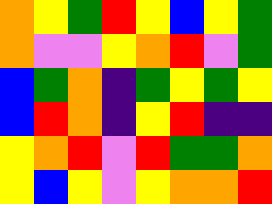[["orange", "yellow", "green", "red", "yellow", "blue", "yellow", "green"], ["orange", "violet", "violet", "yellow", "orange", "red", "violet", "green"], ["blue", "green", "orange", "indigo", "green", "yellow", "green", "yellow"], ["blue", "red", "orange", "indigo", "yellow", "red", "indigo", "indigo"], ["yellow", "orange", "red", "violet", "red", "green", "green", "orange"], ["yellow", "blue", "yellow", "violet", "yellow", "orange", "orange", "red"]]